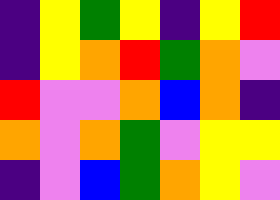[["indigo", "yellow", "green", "yellow", "indigo", "yellow", "red"], ["indigo", "yellow", "orange", "red", "green", "orange", "violet"], ["red", "violet", "violet", "orange", "blue", "orange", "indigo"], ["orange", "violet", "orange", "green", "violet", "yellow", "yellow"], ["indigo", "violet", "blue", "green", "orange", "yellow", "violet"]]